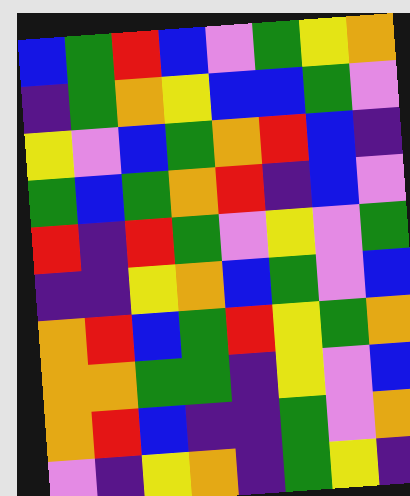[["blue", "green", "red", "blue", "violet", "green", "yellow", "orange"], ["indigo", "green", "orange", "yellow", "blue", "blue", "green", "violet"], ["yellow", "violet", "blue", "green", "orange", "red", "blue", "indigo"], ["green", "blue", "green", "orange", "red", "indigo", "blue", "violet"], ["red", "indigo", "red", "green", "violet", "yellow", "violet", "green"], ["indigo", "indigo", "yellow", "orange", "blue", "green", "violet", "blue"], ["orange", "red", "blue", "green", "red", "yellow", "green", "orange"], ["orange", "orange", "green", "green", "indigo", "yellow", "violet", "blue"], ["orange", "red", "blue", "indigo", "indigo", "green", "violet", "orange"], ["violet", "indigo", "yellow", "orange", "indigo", "green", "yellow", "indigo"]]